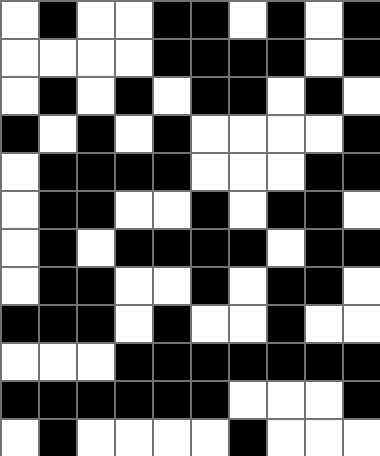[["white", "black", "white", "white", "black", "black", "white", "black", "white", "black"], ["white", "white", "white", "white", "black", "black", "black", "black", "white", "black"], ["white", "black", "white", "black", "white", "black", "black", "white", "black", "white"], ["black", "white", "black", "white", "black", "white", "white", "white", "white", "black"], ["white", "black", "black", "black", "black", "white", "white", "white", "black", "black"], ["white", "black", "black", "white", "white", "black", "white", "black", "black", "white"], ["white", "black", "white", "black", "black", "black", "black", "white", "black", "black"], ["white", "black", "black", "white", "white", "black", "white", "black", "black", "white"], ["black", "black", "black", "white", "black", "white", "white", "black", "white", "white"], ["white", "white", "white", "black", "black", "black", "black", "black", "black", "black"], ["black", "black", "black", "black", "black", "black", "white", "white", "white", "black"], ["white", "black", "white", "white", "white", "white", "black", "white", "white", "white"]]